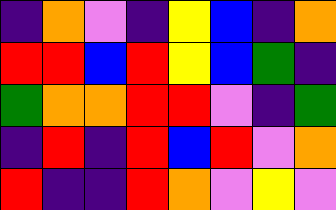[["indigo", "orange", "violet", "indigo", "yellow", "blue", "indigo", "orange"], ["red", "red", "blue", "red", "yellow", "blue", "green", "indigo"], ["green", "orange", "orange", "red", "red", "violet", "indigo", "green"], ["indigo", "red", "indigo", "red", "blue", "red", "violet", "orange"], ["red", "indigo", "indigo", "red", "orange", "violet", "yellow", "violet"]]